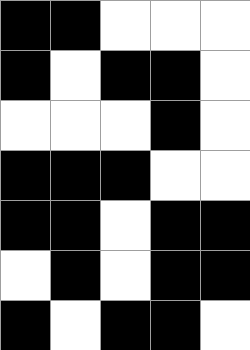[["black", "black", "white", "white", "white"], ["black", "white", "black", "black", "white"], ["white", "white", "white", "black", "white"], ["black", "black", "black", "white", "white"], ["black", "black", "white", "black", "black"], ["white", "black", "white", "black", "black"], ["black", "white", "black", "black", "white"]]